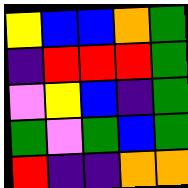[["yellow", "blue", "blue", "orange", "green"], ["indigo", "red", "red", "red", "green"], ["violet", "yellow", "blue", "indigo", "green"], ["green", "violet", "green", "blue", "green"], ["red", "indigo", "indigo", "orange", "orange"]]